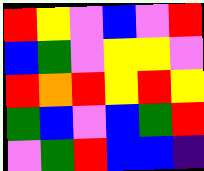[["red", "yellow", "violet", "blue", "violet", "red"], ["blue", "green", "violet", "yellow", "yellow", "violet"], ["red", "orange", "red", "yellow", "red", "yellow"], ["green", "blue", "violet", "blue", "green", "red"], ["violet", "green", "red", "blue", "blue", "indigo"]]